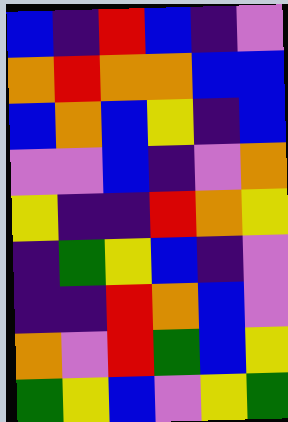[["blue", "indigo", "red", "blue", "indigo", "violet"], ["orange", "red", "orange", "orange", "blue", "blue"], ["blue", "orange", "blue", "yellow", "indigo", "blue"], ["violet", "violet", "blue", "indigo", "violet", "orange"], ["yellow", "indigo", "indigo", "red", "orange", "yellow"], ["indigo", "green", "yellow", "blue", "indigo", "violet"], ["indigo", "indigo", "red", "orange", "blue", "violet"], ["orange", "violet", "red", "green", "blue", "yellow"], ["green", "yellow", "blue", "violet", "yellow", "green"]]